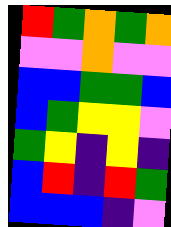[["red", "green", "orange", "green", "orange"], ["violet", "violet", "orange", "violet", "violet"], ["blue", "blue", "green", "green", "blue"], ["blue", "green", "yellow", "yellow", "violet"], ["green", "yellow", "indigo", "yellow", "indigo"], ["blue", "red", "indigo", "red", "green"], ["blue", "blue", "blue", "indigo", "violet"]]